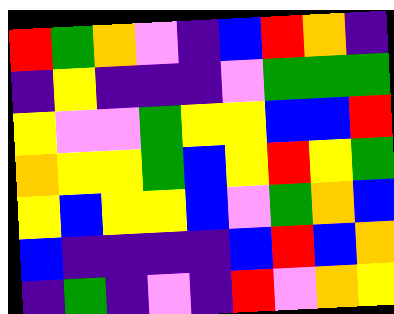[["red", "green", "orange", "violet", "indigo", "blue", "red", "orange", "indigo"], ["indigo", "yellow", "indigo", "indigo", "indigo", "violet", "green", "green", "green"], ["yellow", "violet", "violet", "green", "yellow", "yellow", "blue", "blue", "red"], ["orange", "yellow", "yellow", "green", "blue", "yellow", "red", "yellow", "green"], ["yellow", "blue", "yellow", "yellow", "blue", "violet", "green", "orange", "blue"], ["blue", "indigo", "indigo", "indigo", "indigo", "blue", "red", "blue", "orange"], ["indigo", "green", "indigo", "violet", "indigo", "red", "violet", "orange", "yellow"]]